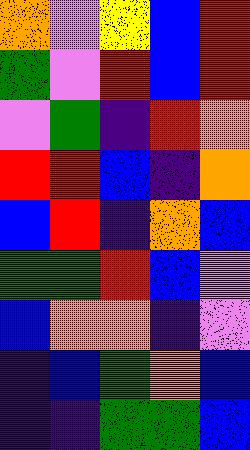[["orange", "violet", "yellow", "blue", "red"], ["green", "violet", "red", "blue", "red"], ["violet", "green", "indigo", "red", "orange"], ["red", "red", "blue", "indigo", "orange"], ["blue", "red", "indigo", "orange", "blue"], ["green", "green", "red", "blue", "violet"], ["blue", "orange", "orange", "indigo", "violet"], ["indigo", "blue", "green", "orange", "blue"], ["indigo", "indigo", "green", "green", "blue"]]